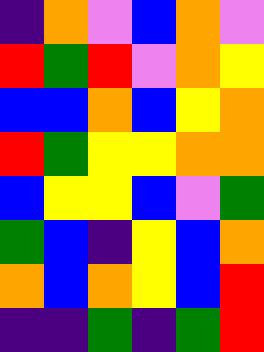[["indigo", "orange", "violet", "blue", "orange", "violet"], ["red", "green", "red", "violet", "orange", "yellow"], ["blue", "blue", "orange", "blue", "yellow", "orange"], ["red", "green", "yellow", "yellow", "orange", "orange"], ["blue", "yellow", "yellow", "blue", "violet", "green"], ["green", "blue", "indigo", "yellow", "blue", "orange"], ["orange", "blue", "orange", "yellow", "blue", "red"], ["indigo", "indigo", "green", "indigo", "green", "red"]]